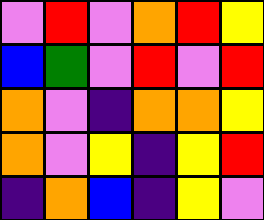[["violet", "red", "violet", "orange", "red", "yellow"], ["blue", "green", "violet", "red", "violet", "red"], ["orange", "violet", "indigo", "orange", "orange", "yellow"], ["orange", "violet", "yellow", "indigo", "yellow", "red"], ["indigo", "orange", "blue", "indigo", "yellow", "violet"]]